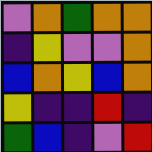[["violet", "orange", "green", "orange", "orange"], ["indigo", "yellow", "violet", "violet", "orange"], ["blue", "orange", "yellow", "blue", "orange"], ["yellow", "indigo", "indigo", "red", "indigo"], ["green", "blue", "indigo", "violet", "red"]]